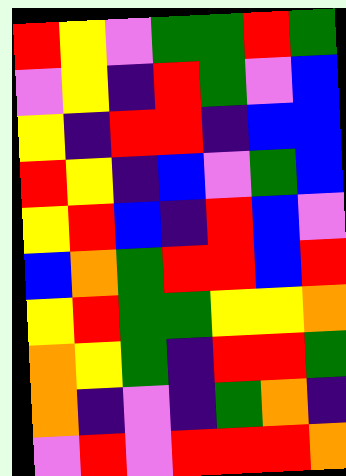[["red", "yellow", "violet", "green", "green", "red", "green"], ["violet", "yellow", "indigo", "red", "green", "violet", "blue"], ["yellow", "indigo", "red", "red", "indigo", "blue", "blue"], ["red", "yellow", "indigo", "blue", "violet", "green", "blue"], ["yellow", "red", "blue", "indigo", "red", "blue", "violet"], ["blue", "orange", "green", "red", "red", "blue", "red"], ["yellow", "red", "green", "green", "yellow", "yellow", "orange"], ["orange", "yellow", "green", "indigo", "red", "red", "green"], ["orange", "indigo", "violet", "indigo", "green", "orange", "indigo"], ["violet", "red", "violet", "red", "red", "red", "orange"]]